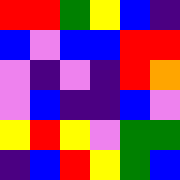[["red", "red", "green", "yellow", "blue", "indigo"], ["blue", "violet", "blue", "blue", "red", "red"], ["violet", "indigo", "violet", "indigo", "red", "orange"], ["violet", "blue", "indigo", "indigo", "blue", "violet"], ["yellow", "red", "yellow", "violet", "green", "green"], ["indigo", "blue", "red", "yellow", "green", "blue"]]